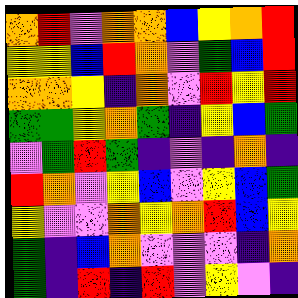[["orange", "red", "violet", "orange", "orange", "blue", "yellow", "orange", "red"], ["yellow", "yellow", "blue", "red", "orange", "violet", "green", "blue", "red"], ["orange", "orange", "yellow", "indigo", "orange", "violet", "red", "yellow", "red"], ["green", "green", "yellow", "orange", "green", "indigo", "yellow", "blue", "green"], ["violet", "green", "red", "green", "indigo", "violet", "indigo", "orange", "indigo"], ["red", "orange", "violet", "yellow", "blue", "violet", "yellow", "blue", "green"], ["yellow", "violet", "violet", "orange", "yellow", "orange", "red", "blue", "yellow"], ["green", "indigo", "blue", "orange", "violet", "violet", "violet", "indigo", "orange"], ["green", "indigo", "red", "indigo", "red", "violet", "yellow", "violet", "indigo"]]